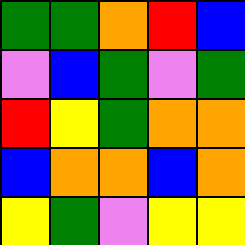[["green", "green", "orange", "red", "blue"], ["violet", "blue", "green", "violet", "green"], ["red", "yellow", "green", "orange", "orange"], ["blue", "orange", "orange", "blue", "orange"], ["yellow", "green", "violet", "yellow", "yellow"]]